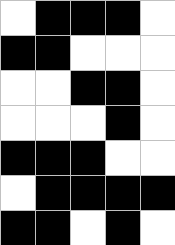[["white", "black", "black", "black", "white"], ["black", "black", "white", "white", "white"], ["white", "white", "black", "black", "white"], ["white", "white", "white", "black", "white"], ["black", "black", "black", "white", "white"], ["white", "black", "black", "black", "black"], ["black", "black", "white", "black", "white"]]